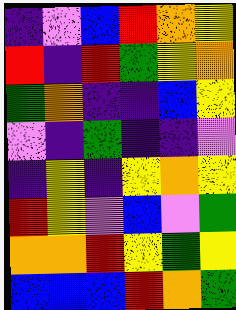[["indigo", "violet", "blue", "red", "orange", "yellow"], ["red", "indigo", "red", "green", "yellow", "orange"], ["green", "orange", "indigo", "indigo", "blue", "yellow"], ["violet", "indigo", "green", "indigo", "indigo", "violet"], ["indigo", "yellow", "indigo", "yellow", "orange", "yellow"], ["red", "yellow", "violet", "blue", "violet", "green"], ["orange", "orange", "red", "yellow", "green", "yellow"], ["blue", "blue", "blue", "red", "orange", "green"]]